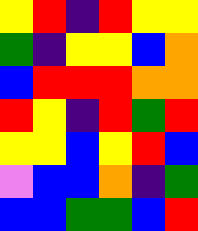[["yellow", "red", "indigo", "red", "yellow", "yellow"], ["green", "indigo", "yellow", "yellow", "blue", "orange"], ["blue", "red", "red", "red", "orange", "orange"], ["red", "yellow", "indigo", "red", "green", "red"], ["yellow", "yellow", "blue", "yellow", "red", "blue"], ["violet", "blue", "blue", "orange", "indigo", "green"], ["blue", "blue", "green", "green", "blue", "red"]]